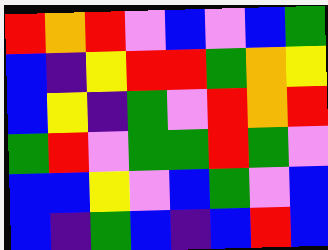[["red", "orange", "red", "violet", "blue", "violet", "blue", "green"], ["blue", "indigo", "yellow", "red", "red", "green", "orange", "yellow"], ["blue", "yellow", "indigo", "green", "violet", "red", "orange", "red"], ["green", "red", "violet", "green", "green", "red", "green", "violet"], ["blue", "blue", "yellow", "violet", "blue", "green", "violet", "blue"], ["blue", "indigo", "green", "blue", "indigo", "blue", "red", "blue"]]